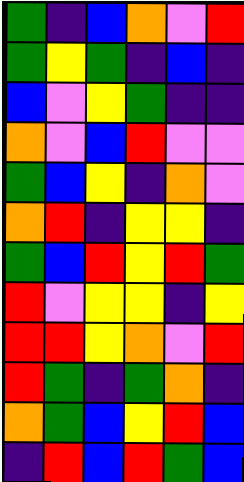[["green", "indigo", "blue", "orange", "violet", "red"], ["green", "yellow", "green", "indigo", "blue", "indigo"], ["blue", "violet", "yellow", "green", "indigo", "indigo"], ["orange", "violet", "blue", "red", "violet", "violet"], ["green", "blue", "yellow", "indigo", "orange", "violet"], ["orange", "red", "indigo", "yellow", "yellow", "indigo"], ["green", "blue", "red", "yellow", "red", "green"], ["red", "violet", "yellow", "yellow", "indigo", "yellow"], ["red", "red", "yellow", "orange", "violet", "red"], ["red", "green", "indigo", "green", "orange", "indigo"], ["orange", "green", "blue", "yellow", "red", "blue"], ["indigo", "red", "blue", "red", "green", "blue"]]